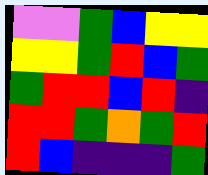[["violet", "violet", "green", "blue", "yellow", "yellow"], ["yellow", "yellow", "green", "red", "blue", "green"], ["green", "red", "red", "blue", "red", "indigo"], ["red", "red", "green", "orange", "green", "red"], ["red", "blue", "indigo", "indigo", "indigo", "green"]]